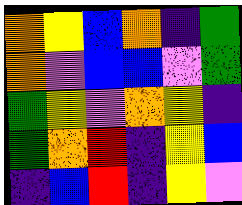[["orange", "yellow", "blue", "orange", "indigo", "green"], ["orange", "violet", "blue", "blue", "violet", "green"], ["green", "yellow", "violet", "orange", "yellow", "indigo"], ["green", "orange", "red", "indigo", "yellow", "blue"], ["indigo", "blue", "red", "indigo", "yellow", "violet"]]